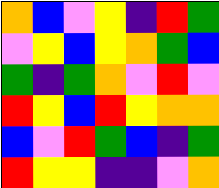[["orange", "blue", "violet", "yellow", "indigo", "red", "green"], ["violet", "yellow", "blue", "yellow", "orange", "green", "blue"], ["green", "indigo", "green", "orange", "violet", "red", "violet"], ["red", "yellow", "blue", "red", "yellow", "orange", "orange"], ["blue", "violet", "red", "green", "blue", "indigo", "green"], ["red", "yellow", "yellow", "indigo", "indigo", "violet", "orange"]]